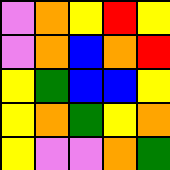[["violet", "orange", "yellow", "red", "yellow"], ["violet", "orange", "blue", "orange", "red"], ["yellow", "green", "blue", "blue", "yellow"], ["yellow", "orange", "green", "yellow", "orange"], ["yellow", "violet", "violet", "orange", "green"]]